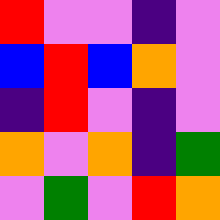[["red", "violet", "violet", "indigo", "violet"], ["blue", "red", "blue", "orange", "violet"], ["indigo", "red", "violet", "indigo", "violet"], ["orange", "violet", "orange", "indigo", "green"], ["violet", "green", "violet", "red", "orange"]]